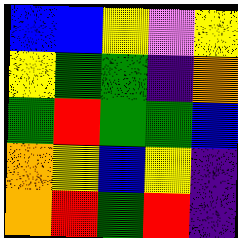[["blue", "blue", "yellow", "violet", "yellow"], ["yellow", "green", "green", "indigo", "orange"], ["green", "red", "green", "green", "blue"], ["orange", "yellow", "blue", "yellow", "indigo"], ["orange", "red", "green", "red", "indigo"]]